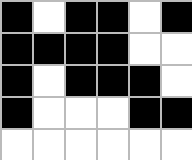[["black", "white", "black", "black", "white", "black"], ["black", "black", "black", "black", "white", "white"], ["black", "white", "black", "black", "black", "white"], ["black", "white", "white", "white", "black", "black"], ["white", "white", "white", "white", "white", "white"]]